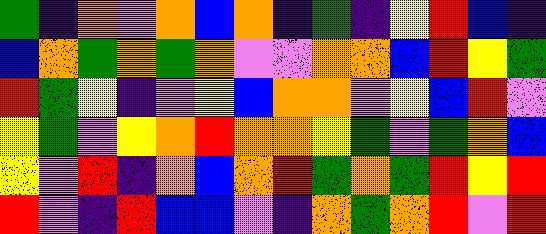[["green", "indigo", "orange", "violet", "orange", "blue", "orange", "indigo", "green", "indigo", "yellow", "red", "blue", "indigo"], ["blue", "orange", "green", "orange", "green", "orange", "violet", "violet", "orange", "orange", "blue", "red", "yellow", "green"], ["red", "green", "yellow", "indigo", "violet", "yellow", "blue", "orange", "orange", "violet", "yellow", "blue", "red", "violet"], ["yellow", "green", "violet", "yellow", "orange", "red", "orange", "orange", "yellow", "green", "violet", "green", "orange", "blue"], ["yellow", "violet", "red", "indigo", "orange", "blue", "orange", "red", "green", "orange", "green", "red", "yellow", "red"], ["red", "violet", "indigo", "red", "blue", "blue", "violet", "indigo", "orange", "green", "orange", "red", "violet", "red"]]